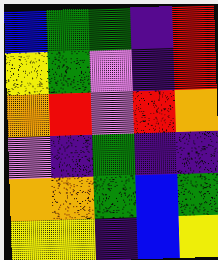[["blue", "green", "green", "indigo", "red"], ["yellow", "green", "violet", "indigo", "red"], ["orange", "red", "violet", "red", "orange"], ["violet", "indigo", "green", "indigo", "indigo"], ["orange", "orange", "green", "blue", "green"], ["yellow", "yellow", "indigo", "blue", "yellow"]]